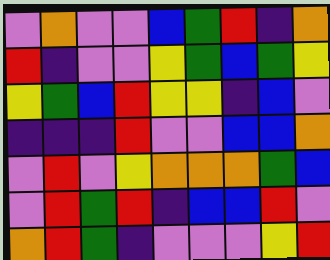[["violet", "orange", "violet", "violet", "blue", "green", "red", "indigo", "orange"], ["red", "indigo", "violet", "violet", "yellow", "green", "blue", "green", "yellow"], ["yellow", "green", "blue", "red", "yellow", "yellow", "indigo", "blue", "violet"], ["indigo", "indigo", "indigo", "red", "violet", "violet", "blue", "blue", "orange"], ["violet", "red", "violet", "yellow", "orange", "orange", "orange", "green", "blue"], ["violet", "red", "green", "red", "indigo", "blue", "blue", "red", "violet"], ["orange", "red", "green", "indigo", "violet", "violet", "violet", "yellow", "red"]]